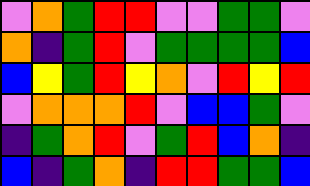[["violet", "orange", "green", "red", "red", "violet", "violet", "green", "green", "violet"], ["orange", "indigo", "green", "red", "violet", "green", "green", "green", "green", "blue"], ["blue", "yellow", "green", "red", "yellow", "orange", "violet", "red", "yellow", "red"], ["violet", "orange", "orange", "orange", "red", "violet", "blue", "blue", "green", "violet"], ["indigo", "green", "orange", "red", "violet", "green", "red", "blue", "orange", "indigo"], ["blue", "indigo", "green", "orange", "indigo", "red", "red", "green", "green", "blue"]]